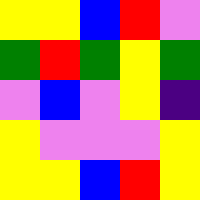[["yellow", "yellow", "blue", "red", "violet"], ["green", "red", "green", "yellow", "green"], ["violet", "blue", "violet", "yellow", "indigo"], ["yellow", "violet", "violet", "violet", "yellow"], ["yellow", "yellow", "blue", "red", "yellow"]]